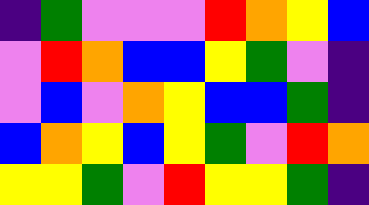[["indigo", "green", "violet", "violet", "violet", "red", "orange", "yellow", "blue"], ["violet", "red", "orange", "blue", "blue", "yellow", "green", "violet", "indigo"], ["violet", "blue", "violet", "orange", "yellow", "blue", "blue", "green", "indigo"], ["blue", "orange", "yellow", "blue", "yellow", "green", "violet", "red", "orange"], ["yellow", "yellow", "green", "violet", "red", "yellow", "yellow", "green", "indigo"]]